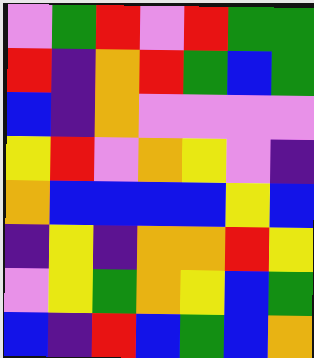[["violet", "green", "red", "violet", "red", "green", "green"], ["red", "indigo", "orange", "red", "green", "blue", "green"], ["blue", "indigo", "orange", "violet", "violet", "violet", "violet"], ["yellow", "red", "violet", "orange", "yellow", "violet", "indigo"], ["orange", "blue", "blue", "blue", "blue", "yellow", "blue"], ["indigo", "yellow", "indigo", "orange", "orange", "red", "yellow"], ["violet", "yellow", "green", "orange", "yellow", "blue", "green"], ["blue", "indigo", "red", "blue", "green", "blue", "orange"]]